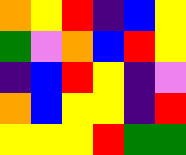[["orange", "yellow", "red", "indigo", "blue", "yellow"], ["green", "violet", "orange", "blue", "red", "yellow"], ["indigo", "blue", "red", "yellow", "indigo", "violet"], ["orange", "blue", "yellow", "yellow", "indigo", "red"], ["yellow", "yellow", "yellow", "red", "green", "green"]]